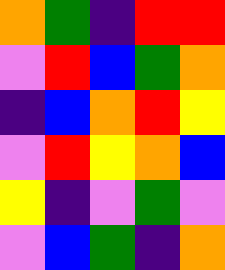[["orange", "green", "indigo", "red", "red"], ["violet", "red", "blue", "green", "orange"], ["indigo", "blue", "orange", "red", "yellow"], ["violet", "red", "yellow", "orange", "blue"], ["yellow", "indigo", "violet", "green", "violet"], ["violet", "blue", "green", "indigo", "orange"]]